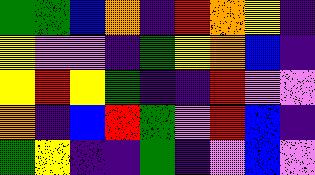[["green", "green", "blue", "orange", "indigo", "red", "orange", "yellow", "indigo"], ["yellow", "violet", "violet", "indigo", "green", "yellow", "orange", "blue", "indigo"], ["yellow", "red", "yellow", "green", "indigo", "indigo", "red", "violet", "violet"], ["orange", "indigo", "blue", "red", "green", "violet", "red", "blue", "indigo"], ["green", "yellow", "indigo", "indigo", "green", "indigo", "violet", "blue", "violet"]]